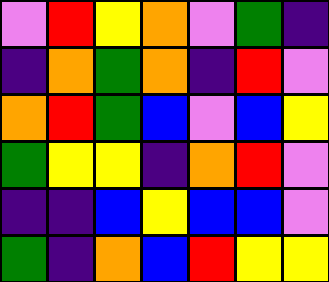[["violet", "red", "yellow", "orange", "violet", "green", "indigo"], ["indigo", "orange", "green", "orange", "indigo", "red", "violet"], ["orange", "red", "green", "blue", "violet", "blue", "yellow"], ["green", "yellow", "yellow", "indigo", "orange", "red", "violet"], ["indigo", "indigo", "blue", "yellow", "blue", "blue", "violet"], ["green", "indigo", "orange", "blue", "red", "yellow", "yellow"]]